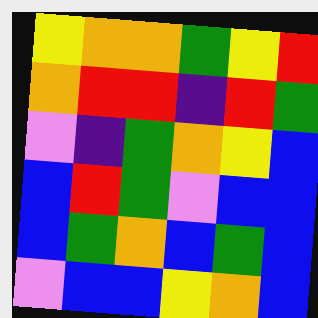[["yellow", "orange", "orange", "green", "yellow", "red"], ["orange", "red", "red", "indigo", "red", "green"], ["violet", "indigo", "green", "orange", "yellow", "blue"], ["blue", "red", "green", "violet", "blue", "blue"], ["blue", "green", "orange", "blue", "green", "blue"], ["violet", "blue", "blue", "yellow", "orange", "blue"]]